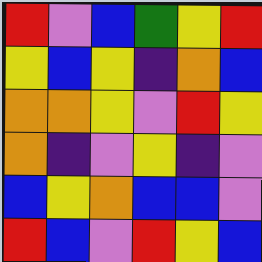[["red", "violet", "blue", "green", "yellow", "red"], ["yellow", "blue", "yellow", "indigo", "orange", "blue"], ["orange", "orange", "yellow", "violet", "red", "yellow"], ["orange", "indigo", "violet", "yellow", "indigo", "violet"], ["blue", "yellow", "orange", "blue", "blue", "violet"], ["red", "blue", "violet", "red", "yellow", "blue"]]